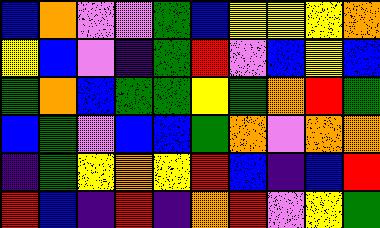[["blue", "orange", "violet", "violet", "green", "blue", "yellow", "yellow", "yellow", "orange"], ["yellow", "blue", "violet", "indigo", "green", "red", "violet", "blue", "yellow", "blue"], ["green", "orange", "blue", "green", "green", "yellow", "green", "orange", "red", "green"], ["blue", "green", "violet", "blue", "blue", "green", "orange", "violet", "orange", "orange"], ["indigo", "green", "yellow", "orange", "yellow", "red", "blue", "indigo", "blue", "red"], ["red", "blue", "indigo", "red", "indigo", "orange", "red", "violet", "yellow", "green"]]